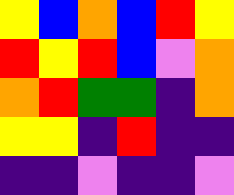[["yellow", "blue", "orange", "blue", "red", "yellow"], ["red", "yellow", "red", "blue", "violet", "orange"], ["orange", "red", "green", "green", "indigo", "orange"], ["yellow", "yellow", "indigo", "red", "indigo", "indigo"], ["indigo", "indigo", "violet", "indigo", "indigo", "violet"]]